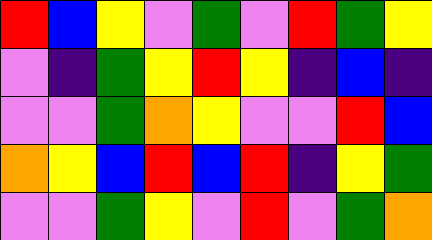[["red", "blue", "yellow", "violet", "green", "violet", "red", "green", "yellow"], ["violet", "indigo", "green", "yellow", "red", "yellow", "indigo", "blue", "indigo"], ["violet", "violet", "green", "orange", "yellow", "violet", "violet", "red", "blue"], ["orange", "yellow", "blue", "red", "blue", "red", "indigo", "yellow", "green"], ["violet", "violet", "green", "yellow", "violet", "red", "violet", "green", "orange"]]